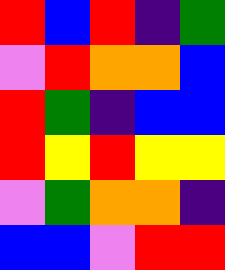[["red", "blue", "red", "indigo", "green"], ["violet", "red", "orange", "orange", "blue"], ["red", "green", "indigo", "blue", "blue"], ["red", "yellow", "red", "yellow", "yellow"], ["violet", "green", "orange", "orange", "indigo"], ["blue", "blue", "violet", "red", "red"]]